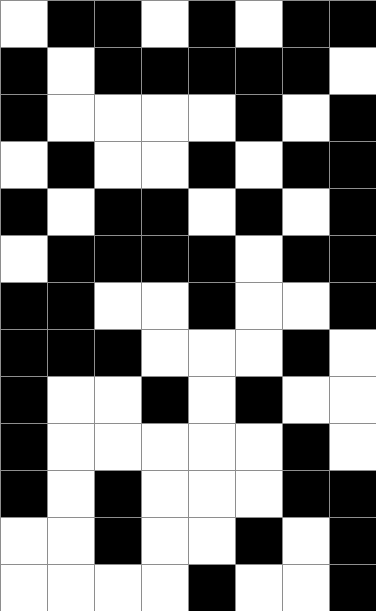[["white", "black", "black", "white", "black", "white", "black", "black"], ["black", "white", "black", "black", "black", "black", "black", "white"], ["black", "white", "white", "white", "white", "black", "white", "black"], ["white", "black", "white", "white", "black", "white", "black", "black"], ["black", "white", "black", "black", "white", "black", "white", "black"], ["white", "black", "black", "black", "black", "white", "black", "black"], ["black", "black", "white", "white", "black", "white", "white", "black"], ["black", "black", "black", "white", "white", "white", "black", "white"], ["black", "white", "white", "black", "white", "black", "white", "white"], ["black", "white", "white", "white", "white", "white", "black", "white"], ["black", "white", "black", "white", "white", "white", "black", "black"], ["white", "white", "black", "white", "white", "black", "white", "black"], ["white", "white", "white", "white", "black", "white", "white", "black"]]